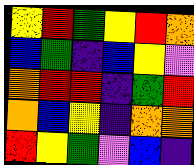[["yellow", "red", "green", "yellow", "red", "orange"], ["blue", "green", "indigo", "blue", "yellow", "violet"], ["orange", "red", "red", "indigo", "green", "red"], ["orange", "blue", "yellow", "indigo", "orange", "orange"], ["red", "yellow", "green", "violet", "blue", "indigo"]]